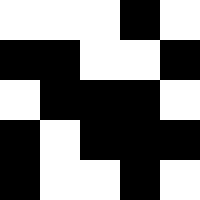[["white", "white", "white", "black", "white"], ["black", "black", "white", "white", "black"], ["white", "black", "black", "black", "white"], ["black", "white", "black", "black", "black"], ["black", "white", "white", "black", "white"]]